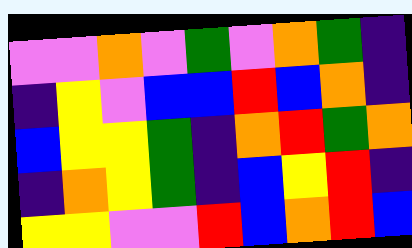[["violet", "violet", "orange", "violet", "green", "violet", "orange", "green", "indigo"], ["indigo", "yellow", "violet", "blue", "blue", "red", "blue", "orange", "indigo"], ["blue", "yellow", "yellow", "green", "indigo", "orange", "red", "green", "orange"], ["indigo", "orange", "yellow", "green", "indigo", "blue", "yellow", "red", "indigo"], ["yellow", "yellow", "violet", "violet", "red", "blue", "orange", "red", "blue"]]